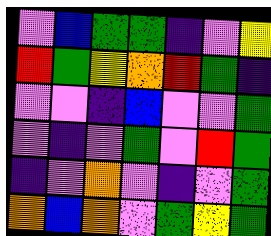[["violet", "blue", "green", "green", "indigo", "violet", "yellow"], ["red", "green", "yellow", "orange", "red", "green", "indigo"], ["violet", "violet", "indigo", "blue", "violet", "violet", "green"], ["violet", "indigo", "violet", "green", "violet", "red", "green"], ["indigo", "violet", "orange", "violet", "indigo", "violet", "green"], ["orange", "blue", "orange", "violet", "green", "yellow", "green"]]